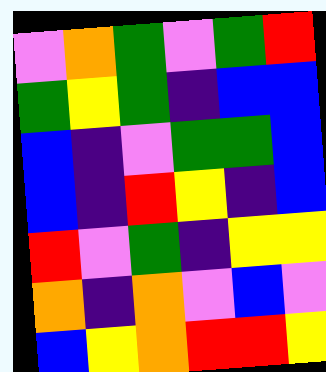[["violet", "orange", "green", "violet", "green", "red"], ["green", "yellow", "green", "indigo", "blue", "blue"], ["blue", "indigo", "violet", "green", "green", "blue"], ["blue", "indigo", "red", "yellow", "indigo", "blue"], ["red", "violet", "green", "indigo", "yellow", "yellow"], ["orange", "indigo", "orange", "violet", "blue", "violet"], ["blue", "yellow", "orange", "red", "red", "yellow"]]